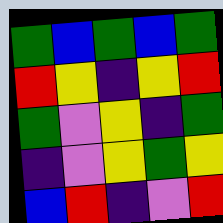[["green", "blue", "green", "blue", "green"], ["red", "yellow", "indigo", "yellow", "red"], ["green", "violet", "yellow", "indigo", "green"], ["indigo", "violet", "yellow", "green", "yellow"], ["blue", "red", "indigo", "violet", "red"]]